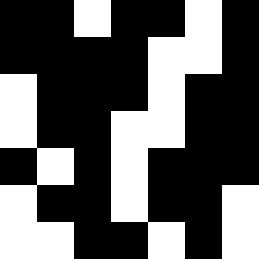[["black", "black", "white", "black", "black", "white", "black"], ["black", "black", "black", "black", "white", "white", "black"], ["white", "black", "black", "black", "white", "black", "black"], ["white", "black", "black", "white", "white", "black", "black"], ["black", "white", "black", "white", "black", "black", "black"], ["white", "black", "black", "white", "black", "black", "white"], ["white", "white", "black", "black", "white", "black", "white"]]